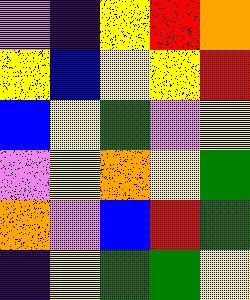[["violet", "indigo", "yellow", "red", "orange"], ["yellow", "blue", "yellow", "yellow", "red"], ["blue", "yellow", "green", "violet", "yellow"], ["violet", "yellow", "orange", "yellow", "green"], ["orange", "violet", "blue", "red", "green"], ["indigo", "yellow", "green", "green", "yellow"]]